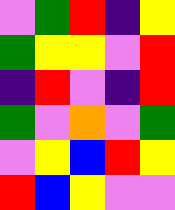[["violet", "green", "red", "indigo", "yellow"], ["green", "yellow", "yellow", "violet", "red"], ["indigo", "red", "violet", "indigo", "red"], ["green", "violet", "orange", "violet", "green"], ["violet", "yellow", "blue", "red", "yellow"], ["red", "blue", "yellow", "violet", "violet"]]